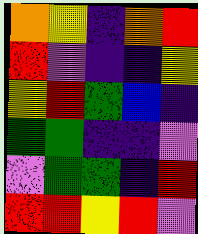[["orange", "yellow", "indigo", "orange", "red"], ["red", "violet", "indigo", "indigo", "yellow"], ["yellow", "red", "green", "blue", "indigo"], ["green", "green", "indigo", "indigo", "violet"], ["violet", "green", "green", "indigo", "red"], ["red", "red", "yellow", "red", "violet"]]